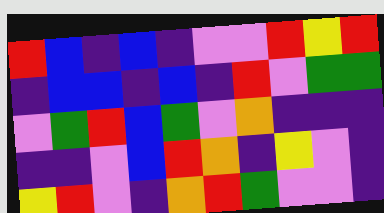[["red", "blue", "indigo", "blue", "indigo", "violet", "violet", "red", "yellow", "red"], ["indigo", "blue", "blue", "indigo", "blue", "indigo", "red", "violet", "green", "green"], ["violet", "green", "red", "blue", "green", "violet", "orange", "indigo", "indigo", "indigo"], ["indigo", "indigo", "violet", "blue", "red", "orange", "indigo", "yellow", "violet", "indigo"], ["yellow", "red", "violet", "indigo", "orange", "red", "green", "violet", "violet", "indigo"]]